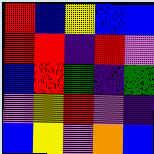[["red", "blue", "yellow", "blue", "blue"], ["red", "red", "indigo", "red", "violet"], ["blue", "red", "green", "indigo", "green"], ["violet", "yellow", "red", "violet", "indigo"], ["blue", "yellow", "violet", "orange", "blue"]]